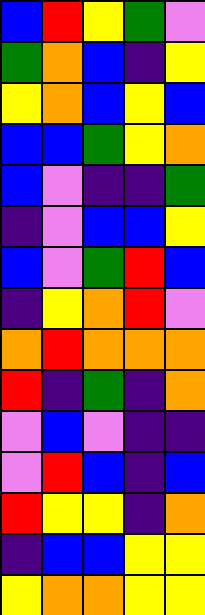[["blue", "red", "yellow", "green", "violet"], ["green", "orange", "blue", "indigo", "yellow"], ["yellow", "orange", "blue", "yellow", "blue"], ["blue", "blue", "green", "yellow", "orange"], ["blue", "violet", "indigo", "indigo", "green"], ["indigo", "violet", "blue", "blue", "yellow"], ["blue", "violet", "green", "red", "blue"], ["indigo", "yellow", "orange", "red", "violet"], ["orange", "red", "orange", "orange", "orange"], ["red", "indigo", "green", "indigo", "orange"], ["violet", "blue", "violet", "indigo", "indigo"], ["violet", "red", "blue", "indigo", "blue"], ["red", "yellow", "yellow", "indigo", "orange"], ["indigo", "blue", "blue", "yellow", "yellow"], ["yellow", "orange", "orange", "yellow", "yellow"]]